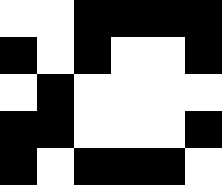[["white", "white", "black", "black", "black", "black"], ["black", "white", "black", "white", "white", "black"], ["white", "black", "white", "white", "white", "white"], ["black", "black", "white", "white", "white", "black"], ["black", "white", "black", "black", "black", "white"]]